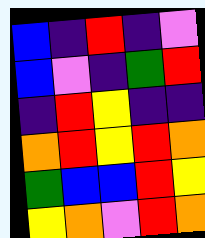[["blue", "indigo", "red", "indigo", "violet"], ["blue", "violet", "indigo", "green", "red"], ["indigo", "red", "yellow", "indigo", "indigo"], ["orange", "red", "yellow", "red", "orange"], ["green", "blue", "blue", "red", "yellow"], ["yellow", "orange", "violet", "red", "orange"]]